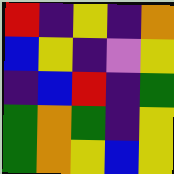[["red", "indigo", "yellow", "indigo", "orange"], ["blue", "yellow", "indigo", "violet", "yellow"], ["indigo", "blue", "red", "indigo", "green"], ["green", "orange", "green", "indigo", "yellow"], ["green", "orange", "yellow", "blue", "yellow"]]